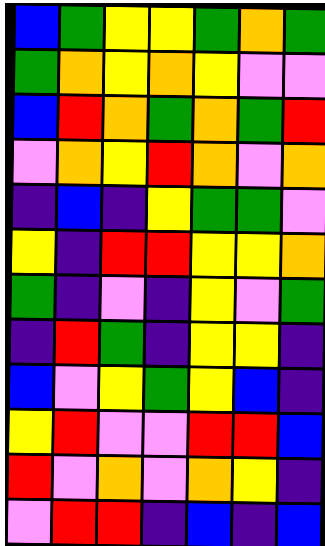[["blue", "green", "yellow", "yellow", "green", "orange", "green"], ["green", "orange", "yellow", "orange", "yellow", "violet", "violet"], ["blue", "red", "orange", "green", "orange", "green", "red"], ["violet", "orange", "yellow", "red", "orange", "violet", "orange"], ["indigo", "blue", "indigo", "yellow", "green", "green", "violet"], ["yellow", "indigo", "red", "red", "yellow", "yellow", "orange"], ["green", "indigo", "violet", "indigo", "yellow", "violet", "green"], ["indigo", "red", "green", "indigo", "yellow", "yellow", "indigo"], ["blue", "violet", "yellow", "green", "yellow", "blue", "indigo"], ["yellow", "red", "violet", "violet", "red", "red", "blue"], ["red", "violet", "orange", "violet", "orange", "yellow", "indigo"], ["violet", "red", "red", "indigo", "blue", "indigo", "blue"]]